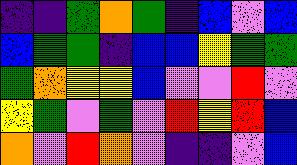[["indigo", "indigo", "green", "orange", "green", "indigo", "blue", "violet", "blue"], ["blue", "green", "green", "indigo", "blue", "blue", "yellow", "green", "green"], ["green", "orange", "yellow", "yellow", "blue", "violet", "violet", "red", "violet"], ["yellow", "green", "violet", "green", "violet", "red", "yellow", "red", "blue"], ["orange", "violet", "red", "orange", "violet", "indigo", "indigo", "violet", "blue"]]